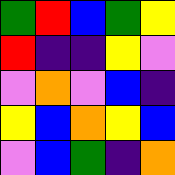[["green", "red", "blue", "green", "yellow"], ["red", "indigo", "indigo", "yellow", "violet"], ["violet", "orange", "violet", "blue", "indigo"], ["yellow", "blue", "orange", "yellow", "blue"], ["violet", "blue", "green", "indigo", "orange"]]